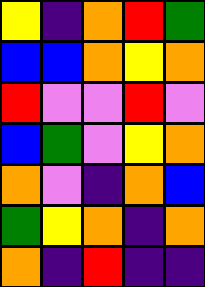[["yellow", "indigo", "orange", "red", "green"], ["blue", "blue", "orange", "yellow", "orange"], ["red", "violet", "violet", "red", "violet"], ["blue", "green", "violet", "yellow", "orange"], ["orange", "violet", "indigo", "orange", "blue"], ["green", "yellow", "orange", "indigo", "orange"], ["orange", "indigo", "red", "indigo", "indigo"]]